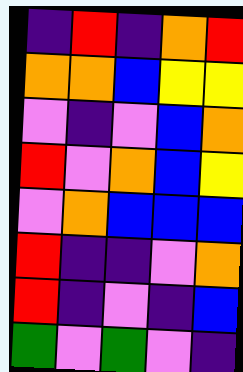[["indigo", "red", "indigo", "orange", "red"], ["orange", "orange", "blue", "yellow", "yellow"], ["violet", "indigo", "violet", "blue", "orange"], ["red", "violet", "orange", "blue", "yellow"], ["violet", "orange", "blue", "blue", "blue"], ["red", "indigo", "indigo", "violet", "orange"], ["red", "indigo", "violet", "indigo", "blue"], ["green", "violet", "green", "violet", "indigo"]]